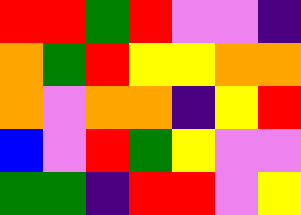[["red", "red", "green", "red", "violet", "violet", "indigo"], ["orange", "green", "red", "yellow", "yellow", "orange", "orange"], ["orange", "violet", "orange", "orange", "indigo", "yellow", "red"], ["blue", "violet", "red", "green", "yellow", "violet", "violet"], ["green", "green", "indigo", "red", "red", "violet", "yellow"]]